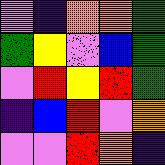[["violet", "indigo", "orange", "orange", "green"], ["green", "yellow", "violet", "blue", "green"], ["violet", "red", "yellow", "red", "green"], ["indigo", "blue", "red", "violet", "orange"], ["violet", "violet", "red", "orange", "indigo"]]